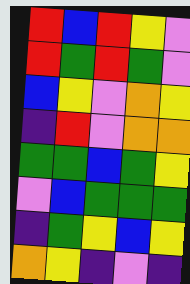[["red", "blue", "red", "yellow", "violet"], ["red", "green", "red", "green", "violet"], ["blue", "yellow", "violet", "orange", "yellow"], ["indigo", "red", "violet", "orange", "orange"], ["green", "green", "blue", "green", "yellow"], ["violet", "blue", "green", "green", "green"], ["indigo", "green", "yellow", "blue", "yellow"], ["orange", "yellow", "indigo", "violet", "indigo"]]